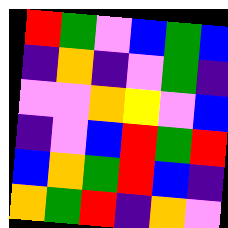[["red", "green", "violet", "blue", "green", "blue"], ["indigo", "orange", "indigo", "violet", "green", "indigo"], ["violet", "violet", "orange", "yellow", "violet", "blue"], ["indigo", "violet", "blue", "red", "green", "red"], ["blue", "orange", "green", "red", "blue", "indigo"], ["orange", "green", "red", "indigo", "orange", "violet"]]